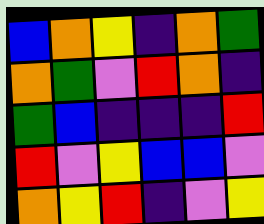[["blue", "orange", "yellow", "indigo", "orange", "green"], ["orange", "green", "violet", "red", "orange", "indigo"], ["green", "blue", "indigo", "indigo", "indigo", "red"], ["red", "violet", "yellow", "blue", "blue", "violet"], ["orange", "yellow", "red", "indigo", "violet", "yellow"]]